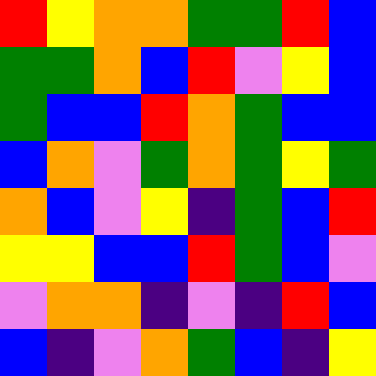[["red", "yellow", "orange", "orange", "green", "green", "red", "blue"], ["green", "green", "orange", "blue", "red", "violet", "yellow", "blue"], ["green", "blue", "blue", "red", "orange", "green", "blue", "blue"], ["blue", "orange", "violet", "green", "orange", "green", "yellow", "green"], ["orange", "blue", "violet", "yellow", "indigo", "green", "blue", "red"], ["yellow", "yellow", "blue", "blue", "red", "green", "blue", "violet"], ["violet", "orange", "orange", "indigo", "violet", "indigo", "red", "blue"], ["blue", "indigo", "violet", "orange", "green", "blue", "indigo", "yellow"]]